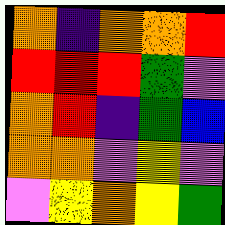[["orange", "indigo", "orange", "orange", "red"], ["red", "red", "red", "green", "violet"], ["orange", "red", "indigo", "green", "blue"], ["orange", "orange", "violet", "yellow", "violet"], ["violet", "yellow", "orange", "yellow", "green"]]